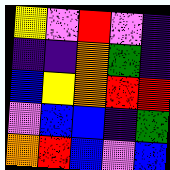[["yellow", "violet", "red", "violet", "indigo"], ["indigo", "indigo", "orange", "green", "indigo"], ["blue", "yellow", "orange", "red", "red"], ["violet", "blue", "blue", "indigo", "green"], ["orange", "red", "blue", "violet", "blue"]]